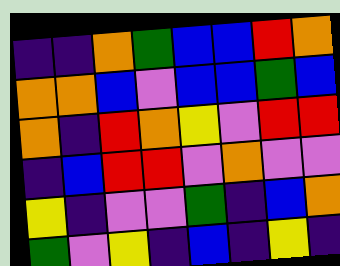[["indigo", "indigo", "orange", "green", "blue", "blue", "red", "orange"], ["orange", "orange", "blue", "violet", "blue", "blue", "green", "blue"], ["orange", "indigo", "red", "orange", "yellow", "violet", "red", "red"], ["indigo", "blue", "red", "red", "violet", "orange", "violet", "violet"], ["yellow", "indigo", "violet", "violet", "green", "indigo", "blue", "orange"], ["green", "violet", "yellow", "indigo", "blue", "indigo", "yellow", "indigo"]]